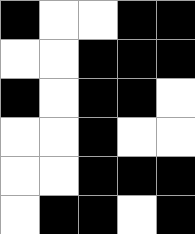[["black", "white", "white", "black", "black"], ["white", "white", "black", "black", "black"], ["black", "white", "black", "black", "white"], ["white", "white", "black", "white", "white"], ["white", "white", "black", "black", "black"], ["white", "black", "black", "white", "black"]]